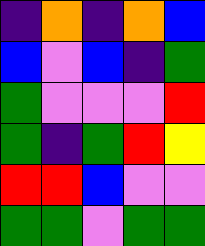[["indigo", "orange", "indigo", "orange", "blue"], ["blue", "violet", "blue", "indigo", "green"], ["green", "violet", "violet", "violet", "red"], ["green", "indigo", "green", "red", "yellow"], ["red", "red", "blue", "violet", "violet"], ["green", "green", "violet", "green", "green"]]